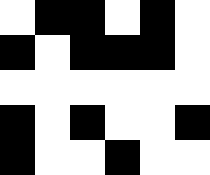[["white", "black", "black", "white", "black", "white"], ["black", "white", "black", "black", "black", "white"], ["white", "white", "white", "white", "white", "white"], ["black", "white", "black", "white", "white", "black"], ["black", "white", "white", "black", "white", "white"]]